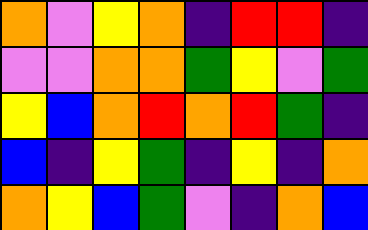[["orange", "violet", "yellow", "orange", "indigo", "red", "red", "indigo"], ["violet", "violet", "orange", "orange", "green", "yellow", "violet", "green"], ["yellow", "blue", "orange", "red", "orange", "red", "green", "indigo"], ["blue", "indigo", "yellow", "green", "indigo", "yellow", "indigo", "orange"], ["orange", "yellow", "blue", "green", "violet", "indigo", "orange", "blue"]]